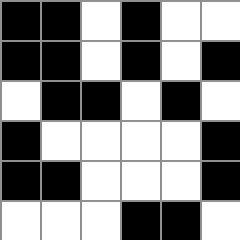[["black", "black", "white", "black", "white", "white"], ["black", "black", "white", "black", "white", "black"], ["white", "black", "black", "white", "black", "white"], ["black", "white", "white", "white", "white", "black"], ["black", "black", "white", "white", "white", "black"], ["white", "white", "white", "black", "black", "white"]]